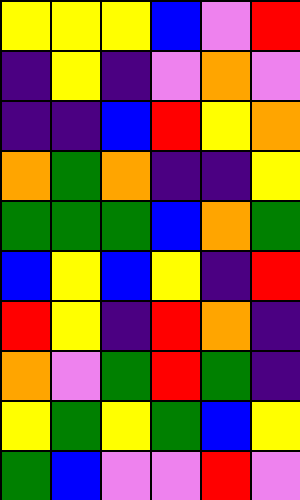[["yellow", "yellow", "yellow", "blue", "violet", "red"], ["indigo", "yellow", "indigo", "violet", "orange", "violet"], ["indigo", "indigo", "blue", "red", "yellow", "orange"], ["orange", "green", "orange", "indigo", "indigo", "yellow"], ["green", "green", "green", "blue", "orange", "green"], ["blue", "yellow", "blue", "yellow", "indigo", "red"], ["red", "yellow", "indigo", "red", "orange", "indigo"], ["orange", "violet", "green", "red", "green", "indigo"], ["yellow", "green", "yellow", "green", "blue", "yellow"], ["green", "blue", "violet", "violet", "red", "violet"]]